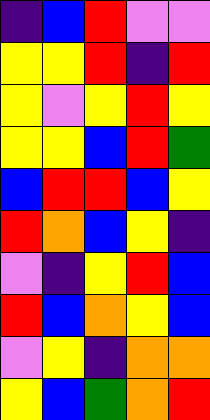[["indigo", "blue", "red", "violet", "violet"], ["yellow", "yellow", "red", "indigo", "red"], ["yellow", "violet", "yellow", "red", "yellow"], ["yellow", "yellow", "blue", "red", "green"], ["blue", "red", "red", "blue", "yellow"], ["red", "orange", "blue", "yellow", "indigo"], ["violet", "indigo", "yellow", "red", "blue"], ["red", "blue", "orange", "yellow", "blue"], ["violet", "yellow", "indigo", "orange", "orange"], ["yellow", "blue", "green", "orange", "red"]]